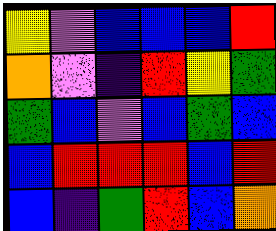[["yellow", "violet", "blue", "blue", "blue", "red"], ["orange", "violet", "indigo", "red", "yellow", "green"], ["green", "blue", "violet", "blue", "green", "blue"], ["blue", "red", "red", "red", "blue", "red"], ["blue", "indigo", "green", "red", "blue", "orange"]]